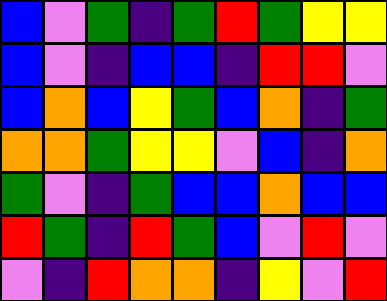[["blue", "violet", "green", "indigo", "green", "red", "green", "yellow", "yellow"], ["blue", "violet", "indigo", "blue", "blue", "indigo", "red", "red", "violet"], ["blue", "orange", "blue", "yellow", "green", "blue", "orange", "indigo", "green"], ["orange", "orange", "green", "yellow", "yellow", "violet", "blue", "indigo", "orange"], ["green", "violet", "indigo", "green", "blue", "blue", "orange", "blue", "blue"], ["red", "green", "indigo", "red", "green", "blue", "violet", "red", "violet"], ["violet", "indigo", "red", "orange", "orange", "indigo", "yellow", "violet", "red"]]